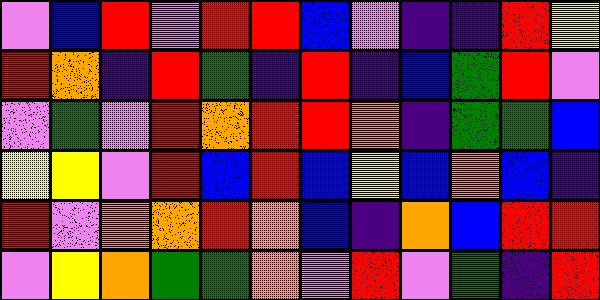[["violet", "blue", "red", "violet", "red", "red", "blue", "violet", "indigo", "indigo", "red", "yellow"], ["red", "orange", "indigo", "red", "green", "indigo", "red", "indigo", "blue", "green", "red", "violet"], ["violet", "green", "violet", "red", "orange", "red", "red", "orange", "indigo", "green", "green", "blue"], ["yellow", "yellow", "violet", "red", "blue", "red", "blue", "yellow", "blue", "orange", "blue", "indigo"], ["red", "violet", "orange", "orange", "red", "orange", "blue", "indigo", "orange", "blue", "red", "red"], ["violet", "yellow", "orange", "green", "green", "orange", "violet", "red", "violet", "green", "indigo", "red"]]